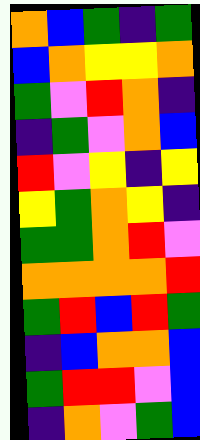[["orange", "blue", "green", "indigo", "green"], ["blue", "orange", "yellow", "yellow", "orange"], ["green", "violet", "red", "orange", "indigo"], ["indigo", "green", "violet", "orange", "blue"], ["red", "violet", "yellow", "indigo", "yellow"], ["yellow", "green", "orange", "yellow", "indigo"], ["green", "green", "orange", "red", "violet"], ["orange", "orange", "orange", "orange", "red"], ["green", "red", "blue", "red", "green"], ["indigo", "blue", "orange", "orange", "blue"], ["green", "red", "red", "violet", "blue"], ["indigo", "orange", "violet", "green", "blue"]]